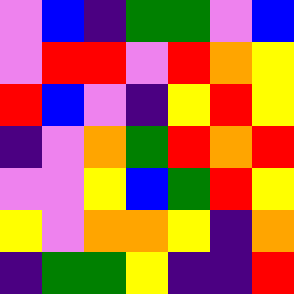[["violet", "blue", "indigo", "green", "green", "violet", "blue"], ["violet", "red", "red", "violet", "red", "orange", "yellow"], ["red", "blue", "violet", "indigo", "yellow", "red", "yellow"], ["indigo", "violet", "orange", "green", "red", "orange", "red"], ["violet", "violet", "yellow", "blue", "green", "red", "yellow"], ["yellow", "violet", "orange", "orange", "yellow", "indigo", "orange"], ["indigo", "green", "green", "yellow", "indigo", "indigo", "red"]]